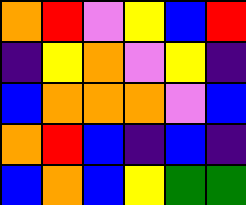[["orange", "red", "violet", "yellow", "blue", "red"], ["indigo", "yellow", "orange", "violet", "yellow", "indigo"], ["blue", "orange", "orange", "orange", "violet", "blue"], ["orange", "red", "blue", "indigo", "blue", "indigo"], ["blue", "orange", "blue", "yellow", "green", "green"]]